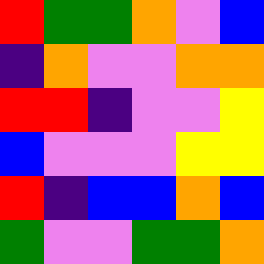[["red", "green", "green", "orange", "violet", "blue"], ["indigo", "orange", "violet", "violet", "orange", "orange"], ["red", "red", "indigo", "violet", "violet", "yellow"], ["blue", "violet", "violet", "violet", "yellow", "yellow"], ["red", "indigo", "blue", "blue", "orange", "blue"], ["green", "violet", "violet", "green", "green", "orange"]]